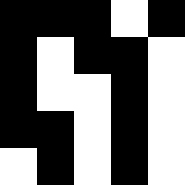[["black", "black", "black", "white", "black"], ["black", "white", "black", "black", "white"], ["black", "white", "white", "black", "white"], ["black", "black", "white", "black", "white"], ["white", "black", "white", "black", "white"]]